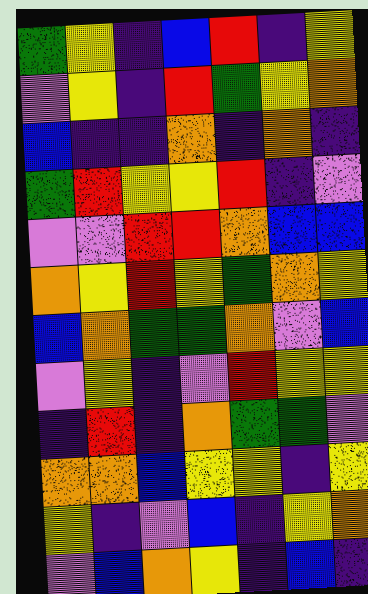[["green", "yellow", "indigo", "blue", "red", "indigo", "yellow"], ["violet", "yellow", "indigo", "red", "green", "yellow", "orange"], ["blue", "indigo", "indigo", "orange", "indigo", "orange", "indigo"], ["green", "red", "yellow", "yellow", "red", "indigo", "violet"], ["violet", "violet", "red", "red", "orange", "blue", "blue"], ["orange", "yellow", "red", "yellow", "green", "orange", "yellow"], ["blue", "orange", "green", "green", "orange", "violet", "blue"], ["violet", "yellow", "indigo", "violet", "red", "yellow", "yellow"], ["indigo", "red", "indigo", "orange", "green", "green", "violet"], ["orange", "orange", "blue", "yellow", "yellow", "indigo", "yellow"], ["yellow", "indigo", "violet", "blue", "indigo", "yellow", "orange"], ["violet", "blue", "orange", "yellow", "indigo", "blue", "indigo"]]